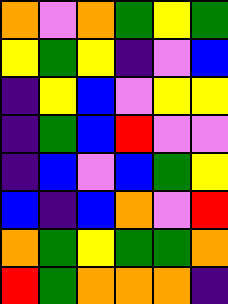[["orange", "violet", "orange", "green", "yellow", "green"], ["yellow", "green", "yellow", "indigo", "violet", "blue"], ["indigo", "yellow", "blue", "violet", "yellow", "yellow"], ["indigo", "green", "blue", "red", "violet", "violet"], ["indigo", "blue", "violet", "blue", "green", "yellow"], ["blue", "indigo", "blue", "orange", "violet", "red"], ["orange", "green", "yellow", "green", "green", "orange"], ["red", "green", "orange", "orange", "orange", "indigo"]]